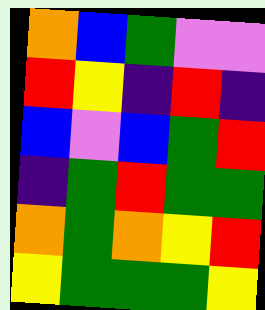[["orange", "blue", "green", "violet", "violet"], ["red", "yellow", "indigo", "red", "indigo"], ["blue", "violet", "blue", "green", "red"], ["indigo", "green", "red", "green", "green"], ["orange", "green", "orange", "yellow", "red"], ["yellow", "green", "green", "green", "yellow"]]